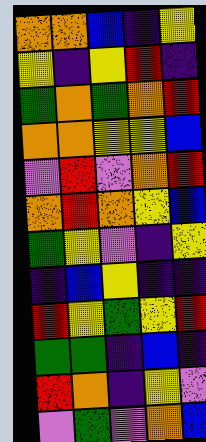[["orange", "orange", "blue", "indigo", "yellow"], ["yellow", "indigo", "yellow", "red", "indigo"], ["green", "orange", "green", "orange", "red"], ["orange", "orange", "yellow", "yellow", "blue"], ["violet", "red", "violet", "orange", "red"], ["orange", "red", "orange", "yellow", "blue"], ["green", "yellow", "violet", "indigo", "yellow"], ["indigo", "blue", "yellow", "indigo", "indigo"], ["red", "yellow", "green", "yellow", "red"], ["green", "green", "indigo", "blue", "indigo"], ["red", "orange", "indigo", "yellow", "violet"], ["violet", "green", "violet", "orange", "blue"]]